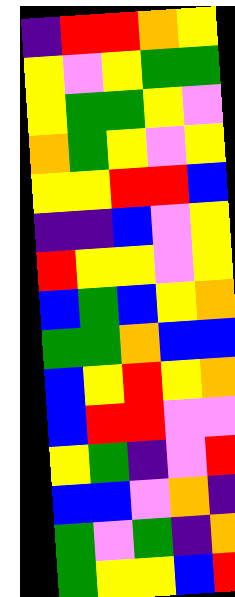[["indigo", "red", "red", "orange", "yellow"], ["yellow", "violet", "yellow", "green", "green"], ["yellow", "green", "green", "yellow", "violet"], ["orange", "green", "yellow", "violet", "yellow"], ["yellow", "yellow", "red", "red", "blue"], ["indigo", "indigo", "blue", "violet", "yellow"], ["red", "yellow", "yellow", "violet", "yellow"], ["blue", "green", "blue", "yellow", "orange"], ["green", "green", "orange", "blue", "blue"], ["blue", "yellow", "red", "yellow", "orange"], ["blue", "red", "red", "violet", "violet"], ["yellow", "green", "indigo", "violet", "red"], ["blue", "blue", "violet", "orange", "indigo"], ["green", "violet", "green", "indigo", "orange"], ["green", "yellow", "yellow", "blue", "red"]]